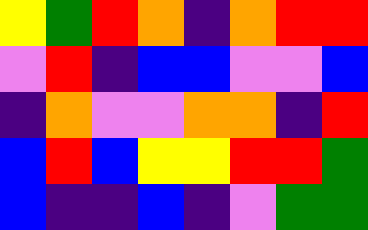[["yellow", "green", "red", "orange", "indigo", "orange", "red", "red"], ["violet", "red", "indigo", "blue", "blue", "violet", "violet", "blue"], ["indigo", "orange", "violet", "violet", "orange", "orange", "indigo", "red"], ["blue", "red", "blue", "yellow", "yellow", "red", "red", "green"], ["blue", "indigo", "indigo", "blue", "indigo", "violet", "green", "green"]]